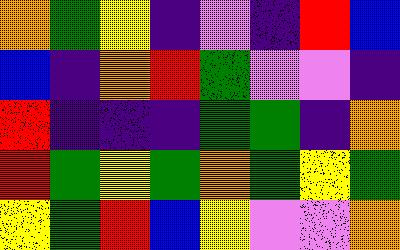[["orange", "green", "yellow", "indigo", "violet", "indigo", "red", "blue"], ["blue", "indigo", "orange", "red", "green", "violet", "violet", "indigo"], ["red", "indigo", "indigo", "indigo", "green", "green", "indigo", "orange"], ["red", "green", "yellow", "green", "orange", "green", "yellow", "green"], ["yellow", "green", "red", "blue", "yellow", "violet", "violet", "orange"]]